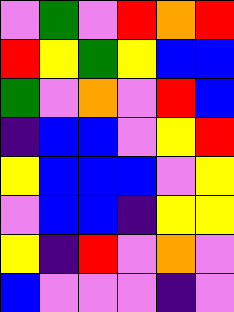[["violet", "green", "violet", "red", "orange", "red"], ["red", "yellow", "green", "yellow", "blue", "blue"], ["green", "violet", "orange", "violet", "red", "blue"], ["indigo", "blue", "blue", "violet", "yellow", "red"], ["yellow", "blue", "blue", "blue", "violet", "yellow"], ["violet", "blue", "blue", "indigo", "yellow", "yellow"], ["yellow", "indigo", "red", "violet", "orange", "violet"], ["blue", "violet", "violet", "violet", "indigo", "violet"]]